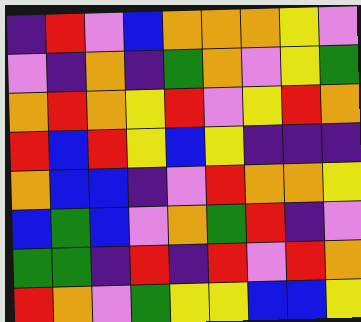[["indigo", "red", "violet", "blue", "orange", "orange", "orange", "yellow", "violet"], ["violet", "indigo", "orange", "indigo", "green", "orange", "violet", "yellow", "green"], ["orange", "red", "orange", "yellow", "red", "violet", "yellow", "red", "orange"], ["red", "blue", "red", "yellow", "blue", "yellow", "indigo", "indigo", "indigo"], ["orange", "blue", "blue", "indigo", "violet", "red", "orange", "orange", "yellow"], ["blue", "green", "blue", "violet", "orange", "green", "red", "indigo", "violet"], ["green", "green", "indigo", "red", "indigo", "red", "violet", "red", "orange"], ["red", "orange", "violet", "green", "yellow", "yellow", "blue", "blue", "yellow"]]